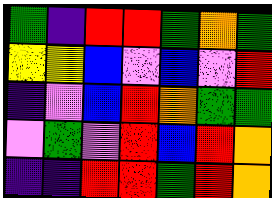[["green", "indigo", "red", "red", "green", "orange", "green"], ["yellow", "yellow", "blue", "violet", "blue", "violet", "red"], ["indigo", "violet", "blue", "red", "orange", "green", "green"], ["violet", "green", "violet", "red", "blue", "red", "orange"], ["indigo", "indigo", "red", "red", "green", "red", "orange"]]